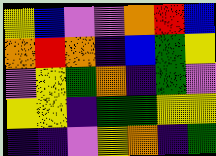[["yellow", "blue", "violet", "violet", "orange", "red", "blue"], ["orange", "red", "orange", "indigo", "blue", "green", "yellow"], ["violet", "yellow", "green", "orange", "indigo", "green", "violet"], ["yellow", "yellow", "indigo", "green", "green", "yellow", "yellow"], ["indigo", "indigo", "violet", "yellow", "orange", "indigo", "green"]]